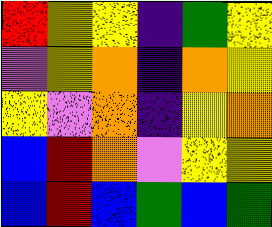[["red", "yellow", "yellow", "indigo", "green", "yellow"], ["violet", "yellow", "orange", "indigo", "orange", "yellow"], ["yellow", "violet", "orange", "indigo", "yellow", "orange"], ["blue", "red", "orange", "violet", "yellow", "yellow"], ["blue", "red", "blue", "green", "blue", "green"]]